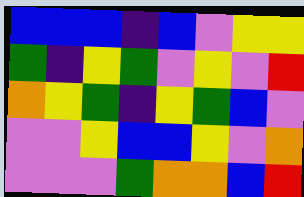[["blue", "blue", "blue", "indigo", "blue", "violet", "yellow", "yellow"], ["green", "indigo", "yellow", "green", "violet", "yellow", "violet", "red"], ["orange", "yellow", "green", "indigo", "yellow", "green", "blue", "violet"], ["violet", "violet", "yellow", "blue", "blue", "yellow", "violet", "orange"], ["violet", "violet", "violet", "green", "orange", "orange", "blue", "red"]]